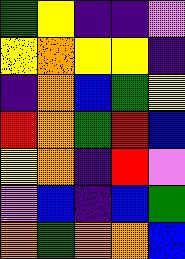[["green", "yellow", "indigo", "indigo", "violet"], ["yellow", "orange", "yellow", "yellow", "indigo"], ["indigo", "orange", "blue", "green", "yellow"], ["red", "orange", "green", "red", "blue"], ["yellow", "orange", "indigo", "red", "violet"], ["violet", "blue", "indigo", "blue", "green"], ["orange", "green", "orange", "orange", "blue"]]